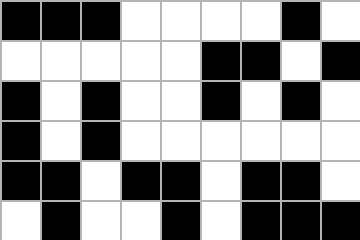[["black", "black", "black", "white", "white", "white", "white", "black", "white"], ["white", "white", "white", "white", "white", "black", "black", "white", "black"], ["black", "white", "black", "white", "white", "black", "white", "black", "white"], ["black", "white", "black", "white", "white", "white", "white", "white", "white"], ["black", "black", "white", "black", "black", "white", "black", "black", "white"], ["white", "black", "white", "white", "black", "white", "black", "black", "black"]]